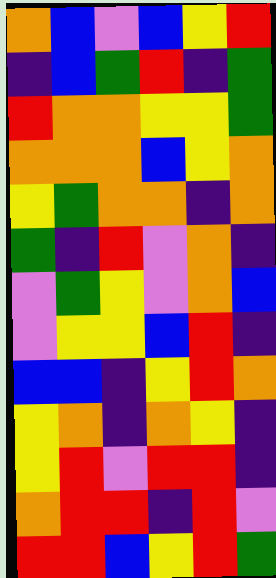[["orange", "blue", "violet", "blue", "yellow", "red"], ["indigo", "blue", "green", "red", "indigo", "green"], ["red", "orange", "orange", "yellow", "yellow", "green"], ["orange", "orange", "orange", "blue", "yellow", "orange"], ["yellow", "green", "orange", "orange", "indigo", "orange"], ["green", "indigo", "red", "violet", "orange", "indigo"], ["violet", "green", "yellow", "violet", "orange", "blue"], ["violet", "yellow", "yellow", "blue", "red", "indigo"], ["blue", "blue", "indigo", "yellow", "red", "orange"], ["yellow", "orange", "indigo", "orange", "yellow", "indigo"], ["yellow", "red", "violet", "red", "red", "indigo"], ["orange", "red", "red", "indigo", "red", "violet"], ["red", "red", "blue", "yellow", "red", "green"]]